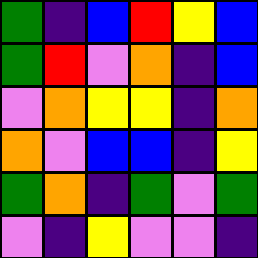[["green", "indigo", "blue", "red", "yellow", "blue"], ["green", "red", "violet", "orange", "indigo", "blue"], ["violet", "orange", "yellow", "yellow", "indigo", "orange"], ["orange", "violet", "blue", "blue", "indigo", "yellow"], ["green", "orange", "indigo", "green", "violet", "green"], ["violet", "indigo", "yellow", "violet", "violet", "indigo"]]